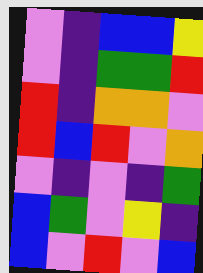[["violet", "indigo", "blue", "blue", "yellow"], ["violet", "indigo", "green", "green", "red"], ["red", "indigo", "orange", "orange", "violet"], ["red", "blue", "red", "violet", "orange"], ["violet", "indigo", "violet", "indigo", "green"], ["blue", "green", "violet", "yellow", "indigo"], ["blue", "violet", "red", "violet", "blue"]]